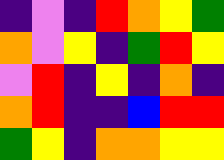[["indigo", "violet", "indigo", "red", "orange", "yellow", "green"], ["orange", "violet", "yellow", "indigo", "green", "red", "yellow"], ["violet", "red", "indigo", "yellow", "indigo", "orange", "indigo"], ["orange", "red", "indigo", "indigo", "blue", "red", "red"], ["green", "yellow", "indigo", "orange", "orange", "yellow", "yellow"]]